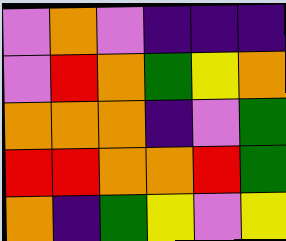[["violet", "orange", "violet", "indigo", "indigo", "indigo"], ["violet", "red", "orange", "green", "yellow", "orange"], ["orange", "orange", "orange", "indigo", "violet", "green"], ["red", "red", "orange", "orange", "red", "green"], ["orange", "indigo", "green", "yellow", "violet", "yellow"]]